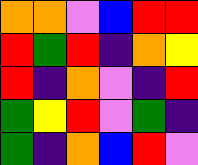[["orange", "orange", "violet", "blue", "red", "red"], ["red", "green", "red", "indigo", "orange", "yellow"], ["red", "indigo", "orange", "violet", "indigo", "red"], ["green", "yellow", "red", "violet", "green", "indigo"], ["green", "indigo", "orange", "blue", "red", "violet"]]